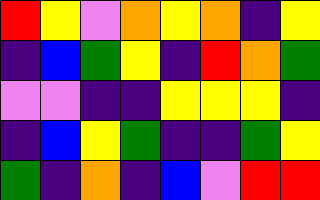[["red", "yellow", "violet", "orange", "yellow", "orange", "indigo", "yellow"], ["indigo", "blue", "green", "yellow", "indigo", "red", "orange", "green"], ["violet", "violet", "indigo", "indigo", "yellow", "yellow", "yellow", "indigo"], ["indigo", "blue", "yellow", "green", "indigo", "indigo", "green", "yellow"], ["green", "indigo", "orange", "indigo", "blue", "violet", "red", "red"]]